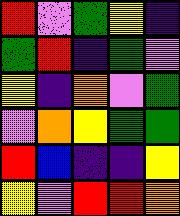[["red", "violet", "green", "yellow", "indigo"], ["green", "red", "indigo", "green", "violet"], ["yellow", "indigo", "orange", "violet", "green"], ["violet", "orange", "yellow", "green", "green"], ["red", "blue", "indigo", "indigo", "yellow"], ["yellow", "violet", "red", "red", "orange"]]